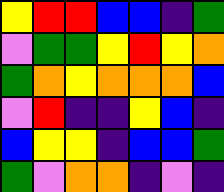[["yellow", "red", "red", "blue", "blue", "indigo", "green"], ["violet", "green", "green", "yellow", "red", "yellow", "orange"], ["green", "orange", "yellow", "orange", "orange", "orange", "blue"], ["violet", "red", "indigo", "indigo", "yellow", "blue", "indigo"], ["blue", "yellow", "yellow", "indigo", "blue", "blue", "green"], ["green", "violet", "orange", "orange", "indigo", "violet", "indigo"]]